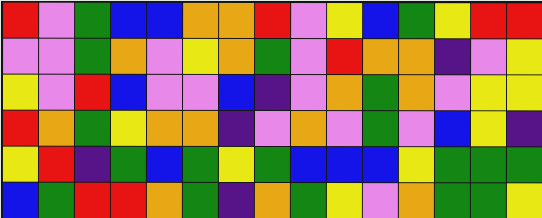[["red", "violet", "green", "blue", "blue", "orange", "orange", "red", "violet", "yellow", "blue", "green", "yellow", "red", "red"], ["violet", "violet", "green", "orange", "violet", "yellow", "orange", "green", "violet", "red", "orange", "orange", "indigo", "violet", "yellow"], ["yellow", "violet", "red", "blue", "violet", "violet", "blue", "indigo", "violet", "orange", "green", "orange", "violet", "yellow", "yellow"], ["red", "orange", "green", "yellow", "orange", "orange", "indigo", "violet", "orange", "violet", "green", "violet", "blue", "yellow", "indigo"], ["yellow", "red", "indigo", "green", "blue", "green", "yellow", "green", "blue", "blue", "blue", "yellow", "green", "green", "green"], ["blue", "green", "red", "red", "orange", "green", "indigo", "orange", "green", "yellow", "violet", "orange", "green", "green", "yellow"]]